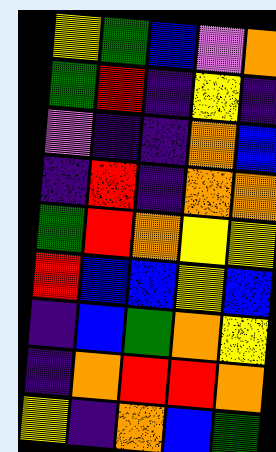[["yellow", "green", "blue", "violet", "orange"], ["green", "red", "indigo", "yellow", "indigo"], ["violet", "indigo", "indigo", "orange", "blue"], ["indigo", "red", "indigo", "orange", "orange"], ["green", "red", "orange", "yellow", "yellow"], ["red", "blue", "blue", "yellow", "blue"], ["indigo", "blue", "green", "orange", "yellow"], ["indigo", "orange", "red", "red", "orange"], ["yellow", "indigo", "orange", "blue", "green"]]